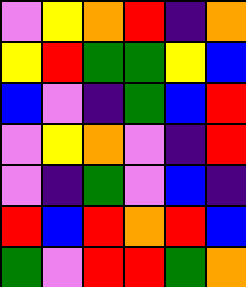[["violet", "yellow", "orange", "red", "indigo", "orange"], ["yellow", "red", "green", "green", "yellow", "blue"], ["blue", "violet", "indigo", "green", "blue", "red"], ["violet", "yellow", "orange", "violet", "indigo", "red"], ["violet", "indigo", "green", "violet", "blue", "indigo"], ["red", "blue", "red", "orange", "red", "blue"], ["green", "violet", "red", "red", "green", "orange"]]